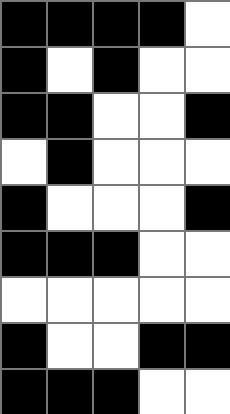[["black", "black", "black", "black", "white"], ["black", "white", "black", "white", "white"], ["black", "black", "white", "white", "black"], ["white", "black", "white", "white", "white"], ["black", "white", "white", "white", "black"], ["black", "black", "black", "white", "white"], ["white", "white", "white", "white", "white"], ["black", "white", "white", "black", "black"], ["black", "black", "black", "white", "white"]]